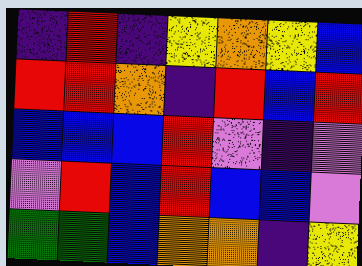[["indigo", "red", "indigo", "yellow", "orange", "yellow", "blue"], ["red", "red", "orange", "indigo", "red", "blue", "red"], ["blue", "blue", "blue", "red", "violet", "indigo", "violet"], ["violet", "red", "blue", "red", "blue", "blue", "violet"], ["green", "green", "blue", "orange", "orange", "indigo", "yellow"]]